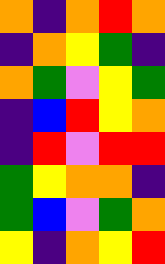[["orange", "indigo", "orange", "red", "orange"], ["indigo", "orange", "yellow", "green", "indigo"], ["orange", "green", "violet", "yellow", "green"], ["indigo", "blue", "red", "yellow", "orange"], ["indigo", "red", "violet", "red", "red"], ["green", "yellow", "orange", "orange", "indigo"], ["green", "blue", "violet", "green", "orange"], ["yellow", "indigo", "orange", "yellow", "red"]]